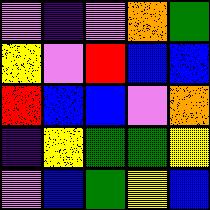[["violet", "indigo", "violet", "orange", "green"], ["yellow", "violet", "red", "blue", "blue"], ["red", "blue", "blue", "violet", "orange"], ["indigo", "yellow", "green", "green", "yellow"], ["violet", "blue", "green", "yellow", "blue"]]